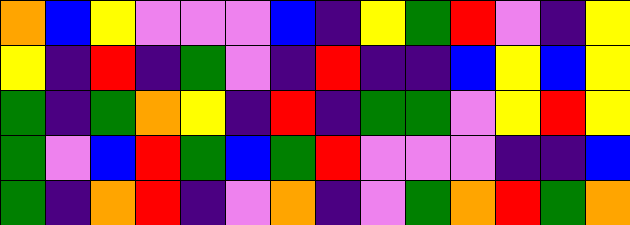[["orange", "blue", "yellow", "violet", "violet", "violet", "blue", "indigo", "yellow", "green", "red", "violet", "indigo", "yellow"], ["yellow", "indigo", "red", "indigo", "green", "violet", "indigo", "red", "indigo", "indigo", "blue", "yellow", "blue", "yellow"], ["green", "indigo", "green", "orange", "yellow", "indigo", "red", "indigo", "green", "green", "violet", "yellow", "red", "yellow"], ["green", "violet", "blue", "red", "green", "blue", "green", "red", "violet", "violet", "violet", "indigo", "indigo", "blue"], ["green", "indigo", "orange", "red", "indigo", "violet", "orange", "indigo", "violet", "green", "orange", "red", "green", "orange"]]